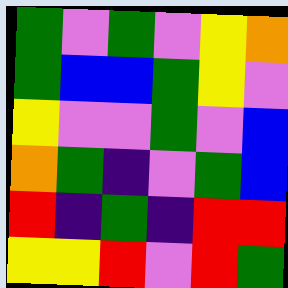[["green", "violet", "green", "violet", "yellow", "orange"], ["green", "blue", "blue", "green", "yellow", "violet"], ["yellow", "violet", "violet", "green", "violet", "blue"], ["orange", "green", "indigo", "violet", "green", "blue"], ["red", "indigo", "green", "indigo", "red", "red"], ["yellow", "yellow", "red", "violet", "red", "green"]]